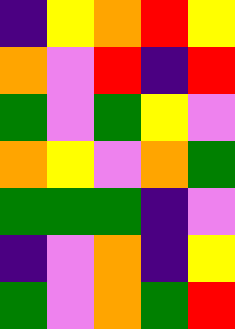[["indigo", "yellow", "orange", "red", "yellow"], ["orange", "violet", "red", "indigo", "red"], ["green", "violet", "green", "yellow", "violet"], ["orange", "yellow", "violet", "orange", "green"], ["green", "green", "green", "indigo", "violet"], ["indigo", "violet", "orange", "indigo", "yellow"], ["green", "violet", "orange", "green", "red"]]